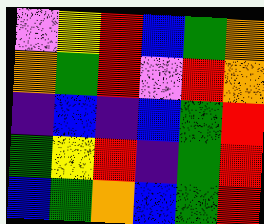[["violet", "yellow", "red", "blue", "green", "orange"], ["orange", "green", "red", "violet", "red", "orange"], ["indigo", "blue", "indigo", "blue", "green", "red"], ["green", "yellow", "red", "indigo", "green", "red"], ["blue", "green", "orange", "blue", "green", "red"]]